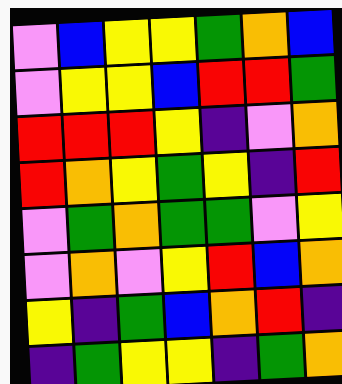[["violet", "blue", "yellow", "yellow", "green", "orange", "blue"], ["violet", "yellow", "yellow", "blue", "red", "red", "green"], ["red", "red", "red", "yellow", "indigo", "violet", "orange"], ["red", "orange", "yellow", "green", "yellow", "indigo", "red"], ["violet", "green", "orange", "green", "green", "violet", "yellow"], ["violet", "orange", "violet", "yellow", "red", "blue", "orange"], ["yellow", "indigo", "green", "blue", "orange", "red", "indigo"], ["indigo", "green", "yellow", "yellow", "indigo", "green", "orange"]]